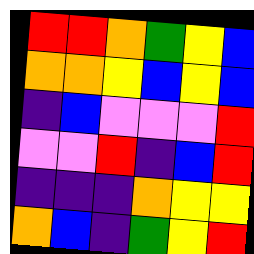[["red", "red", "orange", "green", "yellow", "blue"], ["orange", "orange", "yellow", "blue", "yellow", "blue"], ["indigo", "blue", "violet", "violet", "violet", "red"], ["violet", "violet", "red", "indigo", "blue", "red"], ["indigo", "indigo", "indigo", "orange", "yellow", "yellow"], ["orange", "blue", "indigo", "green", "yellow", "red"]]